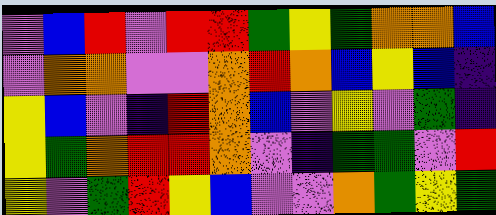[["violet", "blue", "red", "violet", "red", "red", "green", "yellow", "green", "orange", "orange", "blue"], ["violet", "orange", "orange", "violet", "violet", "orange", "red", "orange", "blue", "yellow", "blue", "indigo"], ["yellow", "blue", "violet", "indigo", "red", "orange", "blue", "violet", "yellow", "violet", "green", "indigo"], ["yellow", "green", "orange", "red", "red", "orange", "violet", "indigo", "green", "green", "violet", "red"], ["yellow", "violet", "green", "red", "yellow", "blue", "violet", "violet", "orange", "green", "yellow", "green"]]